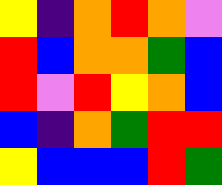[["yellow", "indigo", "orange", "red", "orange", "violet"], ["red", "blue", "orange", "orange", "green", "blue"], ["red", "violet", "red", "yellow", "orange", "blue"], ["blue", "indigo", "orange", "green", "red", "red"], ["yellow", "blue", "blue", "blue", "red", "green"]]